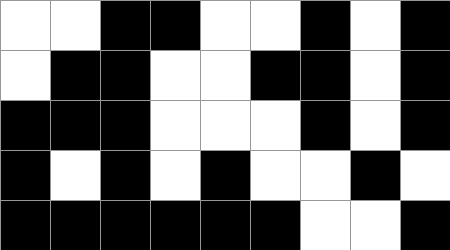[["white", "white", "black", "black", "white", "white", "black", "white", "black"], ["white", "black", "black", "white", "white", "black", "black", "white", "black"], ["black", "black", "black", "white", "white", "white", "black", "white", "black"], ["black", "white", "black", "white", "black", "white", "white", "black", "white"], ["black", "black", "black", "black", "black", "black", "white", "white", "black"]]